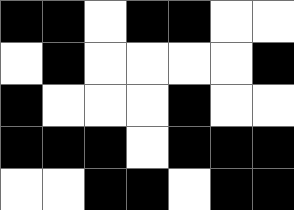[["black", "black", "white", "black", "black", "white", "white"], ["white", "black", "white", "white", "white", "white", "black"], ["black", "white", "white", "white", "black", "white", "white"], ["black", "black", "black", "white", "black", "black", "black"], ["white", "white", "black", "black", "white", "black", "black"]]